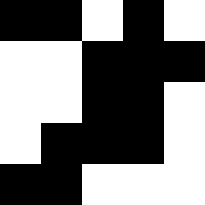[["black", "black", "white", "black", "white"], ["white", "white", "black", "black", "black"], ["white", "white", "black", "black", "white"], ["white", "black", "black", "black", "white"], ["black", "black", "white", "white", "white"]]